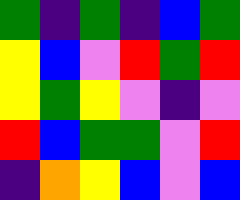[["green", "indigo", "green", "indigo", "blue", "green"], ["yellow", "blue", "violet", "red", "green", "red"], ["yellow", "green", "yellow", "violet", "indigo", "violet"], ["red", "blue", "green", "green", "violet", "red"], ["indigo", "orange", "yellow", "blue", "violet", "blue"]]